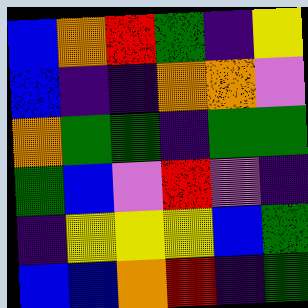[["blue", "orange", "red", "green", "indigo", "yellow"], ["blue", "indigo", "indigo", "orange", "orange", "violet"], ["orange", "green", "green", "indigo", "green", "green"], ["green", "blue", "violet", "red", "violet", "indigo"], ["indigo", "yellow", "yellow", "yellow", "blue", "green"], ["blue", "blue", "orange", "red", "indigo", "green"]]